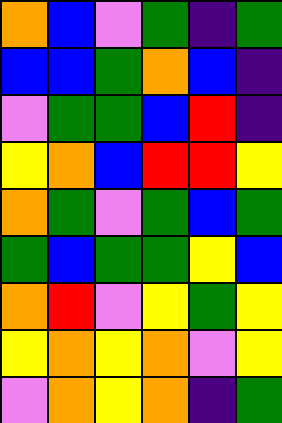[["orange", "blue", "violet", "green", "indigo", "green"], ["blue", "blue", "green", "orange", "blue", "indigo"], ["violet", "green", "green", "blue", "red", "indigo"], ["yellow", "orange", "blue", "red", "red", "yellow"], ["orange", "green", "violet", "green", "blue", "green"], ["green", "blue", "green", "green", "yellow", "blue"], ["orange", "red", "violet", "yellow", "green", "yellow"], ["yellow", "orange", "yellow", "orange", "violet", "yellow"], ["violet", "orange", "yellow", "orange", "indigo", "green"]]